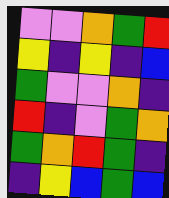[["violet", "violet", "orange", "green", "red"], ["yellow", "indigo", "yellow", "indigo", "blue"], ["green", "violet", "violet", "orange", "indigo"], ["red", "indigo", "violet", "green", "orange"], ["green", "orange", "red", "green", "indigo"], ["indigo", "yellow", "blue", "green", "blue"]]